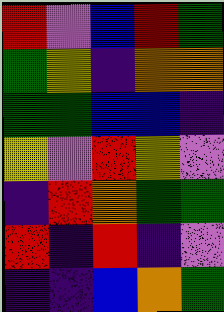[["red", "violet", "blue", "red", "green"], ["green", "yellow", "indigo", "orange", "orange"], ["green", "green", "blue", "blue", "indigo"], ["yellow", "violet", "red", "yellow", "violet"], ["indigo", "red", "orange", "green", "green"], ["red", "indigo", "red", "indigo", "violet"], ["indigo", "indigo", "blue", "orange", "green"]]